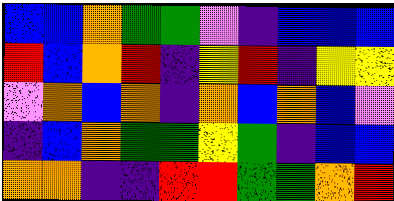[["blue", "blue", "orange", "green", "green", "violet", "indigo", "blue", "blue", "blue"], ["red", "blue", "orange", "red", "indigo", "yellow", "red", "indigo", "yellow", "yellow"], ["violet", "orange", "blue", "orange", "indigo", "orange", "blue", "orange", "blue", "violet"], ["indigo", "blue", "orange", "green", "green", "yellow", "green", "indigo", "blue", "blue"], ["orange", "orange", "indigo", "indigo", "red", "red", "green", "green", "orange", "red"]]